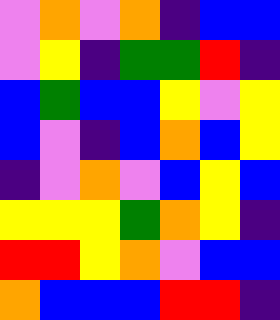[["violet", "orange", "violet", "orange", "indigo", "blue", "blue"], ["violet", "yellow", "indigo", "green", "green", "red", "indigo"], ["blue", "green", "blue", "blue", "yellow", "violet", "yellow"], ["blue", "violet", "indigo", "blue", "orange", "blue", "yellow"], ["indigo", "violet", "orange", "violet", "blue", "yellow", "blue"], ["yellow", "yellow", "yellow", "green", "orange", "yellow", "indigo"], ["red", "red", "yellow", "orange", "violet", "blue", "blue"], ["orange", "blue", "blue", "blue", "red", "red", "indigo"]]